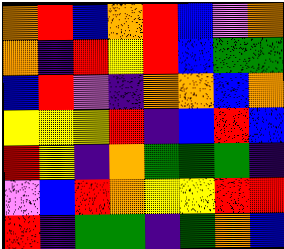[["orange", "red", "blue", "orange", "red", "blue", "violet", "orange"], ["orange", "indigo", "red", "yellow", "red", "blue", "green", "green"], ["blue", "red", "violet", "indigo", "orange", "orange", "blue", "orange"], ["yellow", "yellow", "yellow", "red", "indigo", "blue", "red", "blue"], ["red", "yellow", "indigo", "orange", "green", "green", "green", "indigo"], ["violet", "blue", "red", "orange", "yellow", "yellow", "red", "red"], ["red", "indigo", "green", "green", "indigo", "green", "orange", "blue"]]